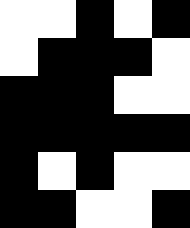[["white", "white", "black", "white", "black"], ["white", "black", "black", "black", "white"], ["black", "black", "black", "white", "white"], ["black", "black", "black", "black", "black"], ["black", "white", "black", "white", "white"], ["black", "black", "white", "white", "black"]]